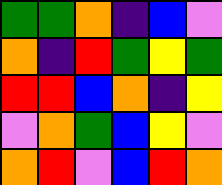[["green", "green", "orange", "indigo", "blue", "violet"], ["orange", "indigo", "red", "green", "yellow", "green"], ["red", "red", "blue", "orange", "indigo", "yellow"], ["violet", "orange", "green", "blue", "yellow", "violet"], ["orange", "red", "violet", "blue", "red", "orange"]]